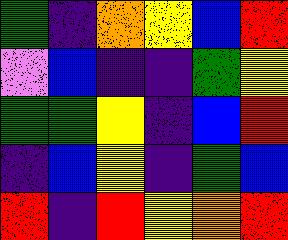[["green", "indigo", "orange", "yellow", "blue", "red"], ["violet", "blue", "indigo", "indigo", "green", "yellow"], ["green", "green", "yellow", "indigo", "blue", "red"], ["indigo", "blue", "yellow", "indigo", "green", "blue"], ["red", "indigo", "red", "yellow", "orange", "red"]]